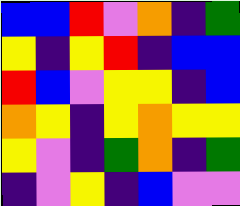[["blue", "blue", "red", "violet", "orange", "indigo", "green"], ["yellow", "indigo", "yellow", "red", "indigo", "blue", "blue"], ["red", "blue", "violet", "yellow", "yellow", "indigo", "blue"], ["orange", "yellow", "indigo", "yellow", "orange", "yellow", "yellow"], ["yellow", "violet", "indigo", "green", "orange", "indigo", "green"], ["indigo", "violet", "yellow", "indigo", "blue", "violet", "violet"]]